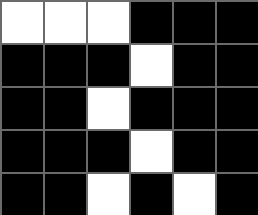[["white", "white", "white", "black", "black", "black"], ["black", "black", "black", "white", "black", "black"], ["black", "black", "white", "black", "black", "black"], ["black", "black", "black", "white", "black", "black"], ["black", "black", "white", "black", "white", "black"]]